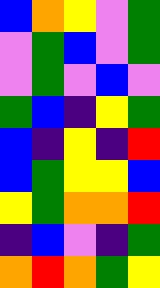[["blue", "orange", "yellow", "violet", "green"], ["violet", "green", "blue", "violet", "green"], ["violet", "green", "violet", "blue", "violet"], ["green", "blue", "indigo", "yellow", "green"], ["blue", "indigo", "yellow", "indigo", "red"], ["blue", "green", "yellow", "yellow", "blue"], ["yellow", "green", "orange", "orange", "red"], ["indigo", "blue", "violet", "indigo", "green"], ["orange", "red", "orange", "green", "yellow"]]